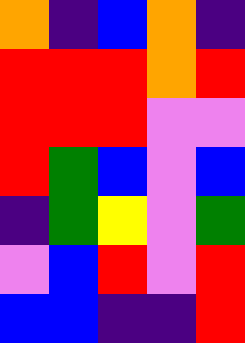[["orange", "indigo", "blue", "orange", "indigo"], ["red", "red", "red", "orange", "red"], ["red", "red", "red", "violet", "violet"], ["red", "green", "blue", "violet", "blue"], ["indigo", "green", "yellow", "violet", "green"], ["violet", "blue", "red", "violet", "red"], ["blue", "blue", "indigo", "indigo", "red"]]